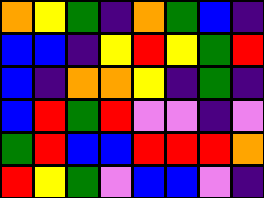[["orange", "yellow", "green", "indigo", "orange", "green", "blue", "indigo"], ["blue", "blue", "indigo", "yellow", "red", "yellow", "green", "red"], ["blue", "indigo", "orange", "orange", "yellow", "indigo", "green", "indigo"], ["blue", "red", "green", "red", "violet", "violet", "indigo", "violet"], ["green", "red", "blue", "blue", "red", "red", "red", "orange"], ["red", "yellow", "green", "violet", "blue", "blue", "violet", "indigo"]]